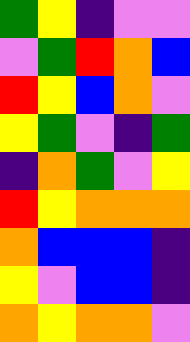[["green", "yellow", "indigo", "violet", "violet"], ["violet", "green", "red", "orange", "blue"], ["red", "yellow", "blue", "orange", "violet"], ["yellow", "green", "violet", "indigo", "green"], ["indigo", "orange", "green", "violet", "yellow"], ["red", "yellow", "orange", "orange", "orange"], ["orange", "blue", "blue", "blue", "indigo"], ["yellow", "violet", "blue", "blue", "indigo"], ["orange", "yellow", "orange", "orange", "violet"]]